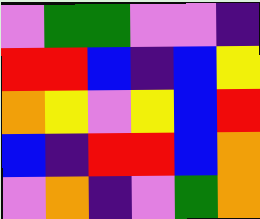[["violet", "green", "green", "violet", "violet", "indigo"], ["red", "red", "blue", "indigo", "blue", "yellow"], ["orange", "yellow", "violet", "yellow", "blue", "red"], ["blue", "indigo", "red", "red", "blue", "orange"], ["violet", "orange", "indigo", "violet", "green", "orange"]]